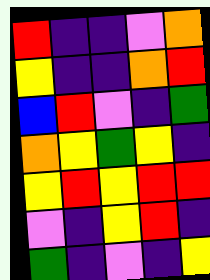[["red", "indigo", "indigo", "violet", "orange"], ["yellow", "indigo", "indigo", "orange", "red"], ["blue", "red", "violet", "indigo", "green"], ["orange", "yellow", "green", "yellow", "indigo"], ["yellow", "red", "yellow", "red", "red"], ["violet", "indigo", "yellow", "red", "indigo"], ["green", "indigo", "violet", "indigo", "yellow"]]